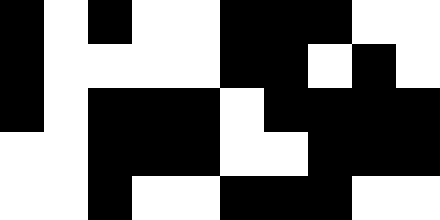[["black", "white", "black", "white", "white", "black", "black", "black", "white", "white"], ["black", "white", "white", "white", "white", "black", "black", "white", "black", "white"], ["black", "white", "black", "black", "black", "white", "black", "black", "black", "black"], ["white", "white", "black", "black", "black", "white", "white", "black", "black", "black"], ["white", "white", "black", "white", "white", "black", "black", "black", "white", "white"]]